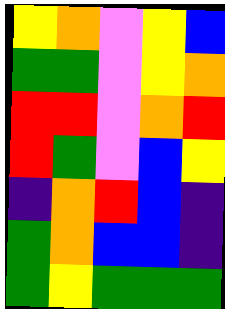[["yellow", "orange", "violet", "yellow", "blue"], ["green", "green", "violet", "yellow", "orange"], ["red", "red", "violet", "orange", "red"], ["red", "green", "violet", "blue", "yellow"], ["indigo", "orange", "red", "blue", "indigo"], ["green", "orange", "blue", "blue", "indigo"], ["green", "yellow", "green", "green", "green"]]